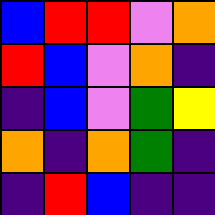[["blue", "red", "red", "violet", "orange"], ["red", "blue", "violet", "orange", "indigo"], ["indigo", "blue", "violet", "green", "yellow"], ["orange", "indigo", "orange", "green", "indigo"], ["indigo", "red", "blue", "indigo", "indigo"]]